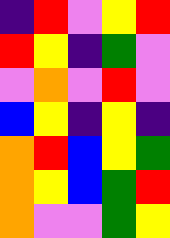[["indigo", "red", "violet", "yellow", "red"], ["red", "yellow", "indigo", "green", "violet"], ["violet", "orange", "violet", "red", "violet"], ["blue", "yellow", "indigo", "yellow", "indigo"], ["orange", "red", "blue", "yellow", "green"], ["orange", "yellow", "blue", "green", "red"], ["orange", "violet", "violet", "green", "yellow"]]